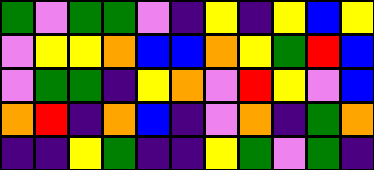[["green", "violet", "green", "green", "violet", "indigo", "yellow", "indigo", "yellow", "blue", "yellow"], ["violet", "yellow", "yellow", "orange", "blue", "blue", "orange", "yellow", "green", "red", "blue"], ["violet", "green", "green", "indigo", "yellow", "orange", "violet", "red", "yellow", "violet", "blue"], ["orange", "red", "indigo", "orange", "blue", "indigo", "violet", "orange", "indigo", "green", "orange"], ["indigo", "indigo", "yellow", "green", "indigo", "indigo", "yellow", "green", "violet", "green", "indigo"]]